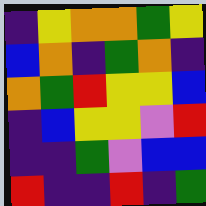[["indigo", "yellow", "orange", "orange", "green", "yellow"], ["blue", "orange", "indigo", "green", "orange", "indigo"], ["orange", "green", "red", "yellow", "yellow", "blue"], ["indigo", "blue", "yellow", "yellow", "violet", "red"], ["indigo", "indigo", "green", "violet", "blue", "blue"], ["red", "indigo", "indigo", "red", "indigo", "green"]]